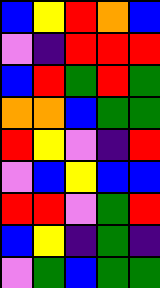[["blue", "yellow", "red", "orange", "blue"], ["violet", "indigo", "red", "red", "red"], ["blue", "red", "green", "red", "green"], ["orange", "orange", "blue", "green", "green"], ["red", "yellow", "violet", "indigo", "red"], ["violet", "blue", "yellow", "blue", "blue"], ["red", "red", "violet", "green", "red"], ["blue", "yellow", "indigo", "green", "indigo"], ["violet", "green", "blue", "green", "green"]]